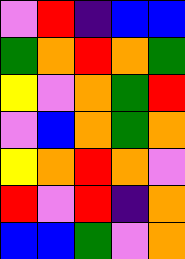[["violet", "red", "indigo", "blue", "blue"], ["green", "orange", "red", "orange", "green"], ["yellow", "violet", "orange", "green", "red"], ["violet", "blue", "orange", "green", "orange"], ["yellow", "orange", "red", "orange", "violet"], ["red", "violet", "red", "indigo", "orange"], ["blue", "blue", "green", "violet", "orange"]]